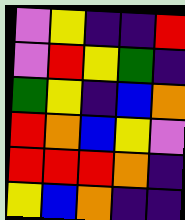[["violet", "yellow", "indigo", "indigo", "red"], ["violet", "red", "yellow", "green", "indigo"], ["green", "yellow", "indigo", "blue", "orange"], ["red", "orange", "blue", "yellow", "violet"], ["red", "red", "red", "orange", "indigo"], ["yellow", "blue", "orange", "indigo", "indigo"]]